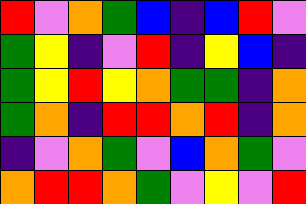[["red", "violet", "orange", "green", "blue", "indigo", "blue", "red", "violet"], ["green", "yellow", "indigo", "violet", "red", "indigo", "yellow", "blue", "indigo"], ["green", "yellow", "red", "yellow", "orange", "green", "green", "indigo", "orange"], ["green", "orange", "indigo", "red", "red", "orange", "red", "indigo", "orange"], ["indigo", "violet", "orange", "green", "violet", "blue", "orange", "green", "violet"], ["orange", "red", "red", "orange", "green", "violet", "yellow", "violet", "red"]]